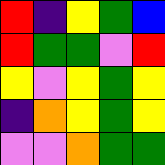[["red", "indigo", "yellow", "green", "blue"], ["red", "green", "green", "violet", "red"], ["yellow", "violet", "yellow", "green", "yellow"], ["indigo", "orange", "yellow", "green", "yellow"], ["violet", "violet", "orange", "green", "green"]]